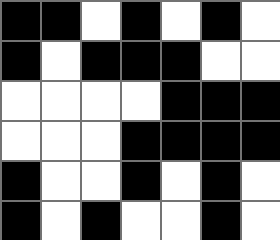[["black", "black", "white", "black", "white", "black", "white"], ["black", "white", "black", "black", "black", "white", "white"], ["white", "white", "white", "white", "black", "black", "black"], ["white", "white", "white", "black", "black", "black", "black"], ["black", "white", "white", "black", "white", "black", "white"], ["black", "white", "black", "white", "white", "black", "white"]]